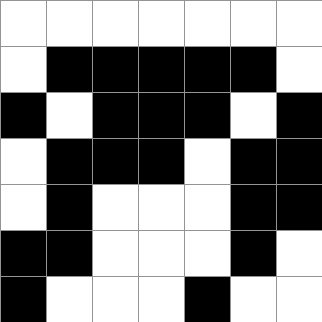[["white", "white", "white", "white", "white", "white", "white"], ["white", "black", "black", "black", "black", "black", "white"], ["black", "white", "black", "black", "black", "white", "black"], ["white", "black", "black", "black", "white", "black", "black"], ["white", "black", "white", "white", "white", "black", "black"], ["black", "black", "white", "white", "white", "black", "white"], ["black", "white", "white", "white", "black", "white", "white"]]